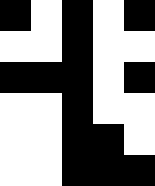[["black", "white", "black", "white", "black"], ["white", "white", "black", "white", "white"], ["black", "black", "black", "white", "black"], ["white", "white", "black", "white", "white"], ["white", "white", "black", "black", "white"], ["white", "white", "black", "black", "black"]]